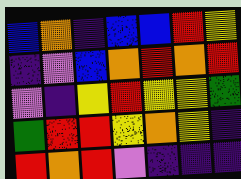[["blue", "orange", "indigo", "blue", "blue", "red", "yellow"], ["indigo", "violet", "blue", "orange", "red", "orange", "red"], ["violet", "indigo", "yellow", "red", "yellow", "yellow", "green"], ["green", "red", "red", "yellow", "orange", "yellow", "indigo"], ["red", "orange", "red", "violet", "indigo", "indigo", "indigo"]]